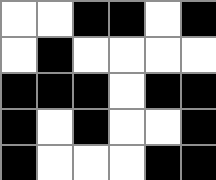[["white", "white", "black", "black", "white", "black"], ["white", "black", "white", "white", "white", "white"], ["black", "black", "black", "white", "black", "black"], ["black", "white", "black", "white", "white", "black"], ["black", "white", "white", "white", "black", "black"]]